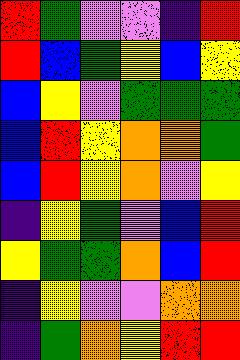[["red", "green", "violet", "violet", "indigo", "red"], ["red", "blue", "green", "yellow", "blue", "yellow"], ["blue", "yellow", "violet", "green", "green", "green"], ["blue", "red", "yellow", "orange", "orange", "green"], ["blue", "red", "yellow", "orange", "violet", "yellow"], ["indigo", "yellow", "green", "violet", "blue", "red"], ["yellow", "green", "green", "orange", "blue", "red"], ["indigo", "yellow", "violet", "violet", "orange", "orange"], ["indigo", "green", "orange", "yellow", "red", "red"]]